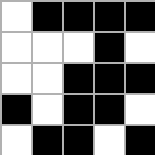[["white", "black", "black", "black", "black"], ["white", "white", "white", "black", "white"], ["white", "white", "black", "black", "black"], ["black", "white", "black", "black", "white"], ["white", "black", "black", "white", "black"]]